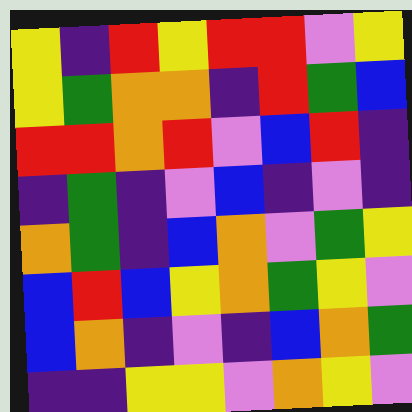[["yellow", "indigo", "red", "yellow", "red", "red", "violet", "yellow"], ["yellow", "green", "orange", "orange", "indigo", "red", "green", "blue"], ["red", "red", "orange", "red", "violet", "blue", "red", "indigo"], ["indigo", "green", "indigo", "violet", "blue", "indigo", "violet", "indigo"], ["orange", "green", "indigo", "blue", "orange", "violet", "green", "yellow"], ["blue", "red", "blue", "yellow", "orange", "green", "yellow", "violet"], ["blue", "orange", "indigo", "violet", "indigo", "blue", "orange", "green"], ["indigo", "indigo", "yellow", "yellow", "violet", "orange", "yellow", "violet"]]